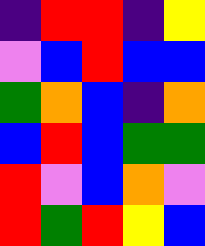[["indigo", "red", "red", "indigo", "yellow"], ["violet", "blue", "red", "blue", "blue"], ["green", "orange", "blue", "indigo", "orange"], ["blue", "red", "blue", "green", "green"], ["red", "violet", "blue", "orange", "violet"], ["red", "green", "red", "yellow", "blue"]]